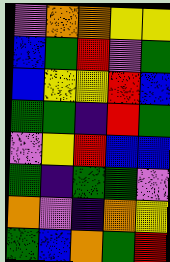[["violet", "orange", "orange", "yellow", "yellow"], ["blue", "green", "red", "violet", "green"], ["blue", "yellow", "yellow", "red", "blue"], ["green", "green", "indigo", "red", "green"], ["violet", "yellow", "red", "blue", "blue"], ["green", "indigo", "green", "green", "violet"], ["orange", "violet", "indigo", "orange", "yellow"], ["green", "blue", "orange", "green", "red"]]